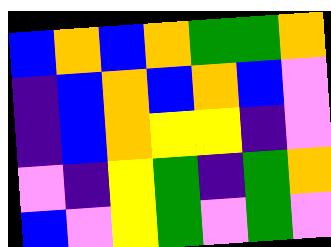[["blue", "orange", "blue", "orange", "green", "green", "orange"], ["indigo", "blue", "orange", "blue", "orange", "blue", "violet"], ["indigo", "blue", "orange", "yellow", "yellow", "indigo", "violet"], ["violet", "indigo", "yellow", "green", "indigo", "green", "orange"], ["blue", "violet", "yellow", "green", "violet", "green", "violet"]]